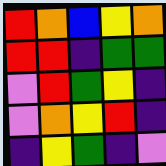[["red", "orange", "blue", "yellow", "orange"], ["red", "red", "indigo", "green", "green"], ["violet", "red", "green", "yellow", "indigo"], ["violet", "orange", "yellow", "red", "indigo"], ["indigo", "yellow", "green", "indigo", "violet"]]